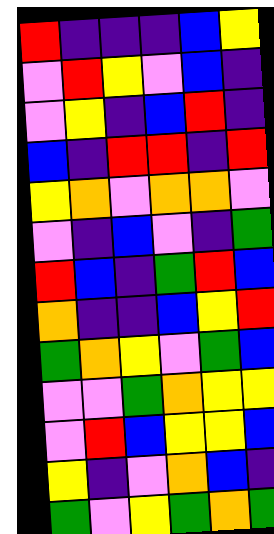[["red", "indigo", "indigo", "indigo", "blue", "yellow"], ["violet", "red", "yellow", "violet", "blue", "indigo"], ["violet", "yellow", "indigo", "blue", "red", "indigo"], ["blue", "indigo", "red", "red", "indigo", "red"], ["yellow", "orange", "violet", "orange", "orange", "violet"], ["violet", "indigo", "blue", "violet", "indigo", "green"], ["red", "blue", "indigo", "green", "red", "blue"], ["orange", "indigo", "indigo", "blue", "yellow", "red"], ["green", "orange", "yellow", "violet", "green", "blue"], ["violet", "violet", "green", "orange", "yellow", "yellow"], ["violet", "red", "blue", "yellow", "yellow", "blue"], ["yellow", "indigo", "violet", "orange", "blue", "indigo"], ["green", "violet", "yellow", "green", "orange", "green"]]